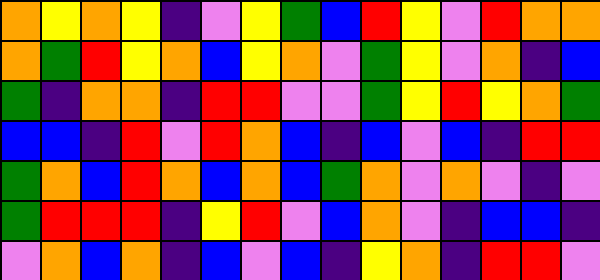[["orange", "yellow", "orange", "yellow", "indigo", "violet", "yellow", "green", "blue", "red", "yellow", "violet", "red", "orange", "orange"], ["orange", "green", "red", "yellow", "orange", "blue", "yellow", "orange", "violet", "green", "yellow", "violet", "orange", "indigo", "blue"], ["green", "indigo", "orange", "orange", "indigo", "red", "red", "violet", "violet", "green", "yellow", "red", "yellow", "orange", "green"], ["blue", "blue", "indigo", "red", "violet", "red", "orange", "blue", "indigo", "blue", "violet", "blue", "indigo", "red", "red"], ["green", "orange", "blue", "red", "orange", "blue", "orange", "blue", "green", "orange", "violet", "orange", "violet", "indigo", "violet"], ["green", "red", "red", "red", "indigo", "yellow", "red", "violet", "blue", "orange", "violet", "indigo", "blue", "blue", "indigo"], ["violet", "orange", "blue", "orange", "indigo", "blue", "violet", "blue", "indigo", "yellow", "orange", "indigo", "red", "red", "violet"]]